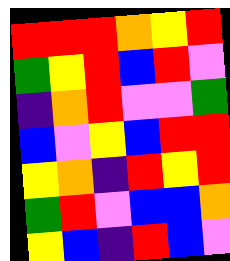[["red", "red", "red", "orange", "yellow", "red"], ["green", "yellow", "red", "blue", "red", "violet"], ["indigo", "orange", "red", "violet", "violet", "green"], ["blue", "violet", "yellow", "blue", "red", "red"], ["yellow", "orange", "indigo", "red", "yellow", "red"], ["green", "red", "violet", "blue", "blue", "orange"], ["yellow", "blue", "indigo", "red", "blue", "violet"]]